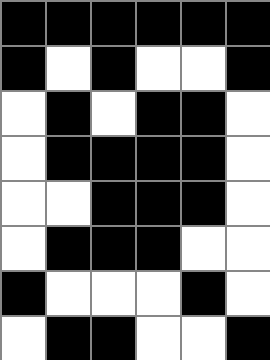[["black", "black", "black", "black", "black", "black"], ["black", "white", "black", "white", "white", "black"], ["white", "black", "white", "black", "black", "white"], ["white", "black", "black", "black", "black", "white"], ["white", "white", "black", "black", "black", "white"], ["white", "black", "black", "black", "white", "white"], ["black", "white", "white", "white", "black", "white"], ["white", "black", "black", "white", "white", "black"]]